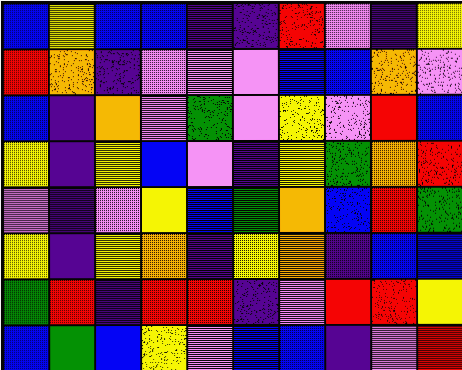[["blue", "yellow", "blue", "blue", "indigo", "indigo", "red", "violet", "indigo", "yellow"], ["red", "orange", "indigo", "violet", "violet", "violet", "blue", "blue", "orange", "violet"], ["blue", "indigo", "orange", "violet", "green", "violet", "yellow", "violet", "red", "blue"], ["yellow", "indigo", "yellow", "blue", "violet", "indigo", "yellow", "green", "orange", "red"], ["violet", "indigo", "violet", "yellow", "blue", "green", "orange", "blue", "red", "green"], ["yellow", "indigo", "yellow", "orange", "indigo", "yellow", "orange", "indigo", "blue", "blue"], ["green", "red", "indigo", "red", "red", "indigo", "violet", "red", "red", "yellow"], ["blue", "green", "blue", "yellow", "violet", "blue", "blue", "indigo", "violet", "red"]]